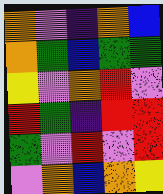[["orange", "violet", "indigo", "orange", "blue"], ["orange", "green", "blue", "green", "green"], ["yellow", "violet", "orange", "red", "violet"], ["red", "green", "indigo", "red", "red"], ["green", "violet", "red", "violet", "red"], ["violet", "orange", "blue", "orange", "yellow"]]